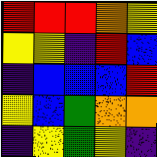[["red", "red", "red", "orange", "yellow"], ["yellow", "yellow", "indigo", "red", "blue"], ["indigo", "blue", "blue", "blue", "red"], ["yellow", "blue", "green", "orange", "orange"], ["indigo", "yellow", "green", "yellow", "indigo"]]